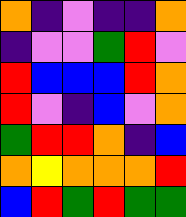[["orange", "indigo", "violet", "indigo", "indigo", "orange"], ["indigo", "violet", "violet", "green", "red", "violet"], ["red", "blue", "blue", "blue", "red", "orange"], ["red", "violet", "indigo", "blue", "violet", "orange"], ["green", "red", "red", "orange", "indigo", "blue"], ["orange", "yellow", "orange", "orange", "orange", "red"], ["blue", "red", "green", "red", "green", "green"]]